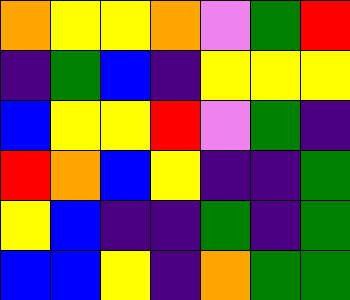[["orange", "yellow", "yellow", "orange", "violet", "green", "red"], ["indigo", "green", "blue", "indigo", "yellow", "yellow", "yellow"], ["blue", "yellow", "yellow", "red", "violet", "green", "indigo"], ["red", "orange", "blue", "yellow", "indigo", "indigo", "green"], ["yellow", "blue", "indigo", "indigo", "green", "indigo", "green"], ["blue", "blue", "yellow", "indigo", "orange", "green", "green"]]